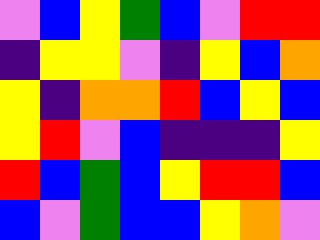[["violet", "blue", "yellow", "green", "blue", "violet", "red", "red"], ["indigo", "yellow", "yellow", "violet", "indigo", "yellow", "blue", "orange"], ["yellow", "indigo", "orange", "orange", "red", "blue", "yellow", "blue"], ["yellow", "red", "violet", "blue", "indigo", "indigo", "indigo", "yellow"], ["red", "blue", "green", "blue", "yellow", "red", "red", "blue"], ["blue", "violet", "green", "blue", "blue", "yellow", "orange", "violet"]]